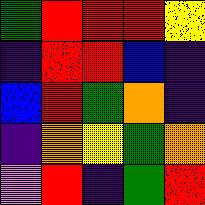[["green", "red", "red", "red", "yellow"], ["indigo", "red", "red", "blue", "indigo"], ["blue", "red", "green", "orange", "indigo"], ["indigo", "orange", "yellow", "green", "orange"], ["violet", "red", "indigo", "green", "red"]]